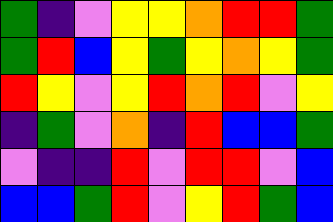[["green", "indigo", "violet", "yellow", "yellow", "orange", "red", "red", "green"], ["green", "red", "blue", "yellow", "green", "yellow", "orange", "yellow", "green"], ["red", "yellow", "violet", "yellow", "red", "orange", "red", "violet", "yellow"], ["indigo", "green", "violet", "orange", "indigo", "red", "blue", "blue", "green"], ["violet", "indigo", "indigo", "red", "violet", "red", "red", "violet", "blue"], ["blue", "blue", "green", "red", "violet", "yellow", "red", "green", "blue"]]